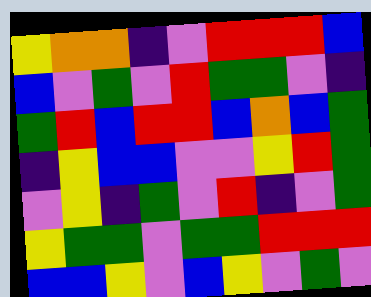[["yellow", "orange", "orange", "indigo", "violet", "red", "red", "red", "blue"], ["blue", "violet", "green", "violet", "red", "green", "green", "violet", "indigo"], ["green", "red", "blue", "red", "red", "blue", "orange", "blue", "green"], ["indigo", "yellow", "blue", "blue", "violet", "violet", "yellow", "red", "green"], ["violet", "yellow", "indigo", "green", "violet", "red", "indigo", "violet", "green"], ["yellow", "green", "green", "violet", "green", "green", "red", "red", "red"], ["blue", "blue", "yellow", "violet", "blue", "yellow", "violet", "green", "violet"]]